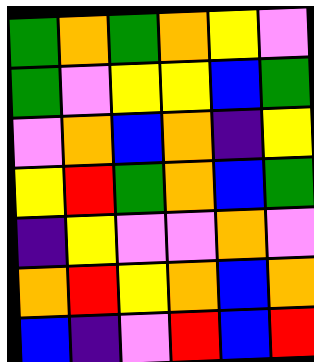[["green", "orange", "green", "orange", "yellow", "violet"], ["green", "violet", "yellow", "yellow", "blue", "green"], ["violet", "orange", "blue", "orange", "indigo", "yellow"], ["yellow", "red", "green", "orange", "blue", "green"], ["indigo", "yellow", "violet", "violet", "orange", "violet"], ["orange", "red", "yellow", "orange", "blue", "orange"], ["blue", "indigo", "violet", "red", "blue", "red"]]